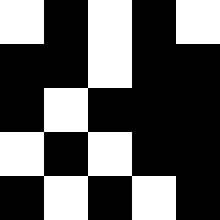[["white", "black", "white", "black", "white"], ["black", "black", "white", "black", "black"], ["black", "white", "black", "black", "black"], ["white", "black", "white", "black", "black"], ["black", "white", "black", "white", "black"]]